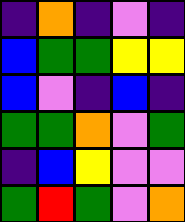[["indigo", "orange", "indigo", "violet", "indigo"], ["blue", "green", "green", "yellow", "yellow"], ["blue", "violet", "indigo", "blue", "indigo"], ["green", "green", "orange", "violet", "green"], ["indigo", "blue", "yellow", "violet", "violet"], ["green", "red", "green", "violet", "orange"]]